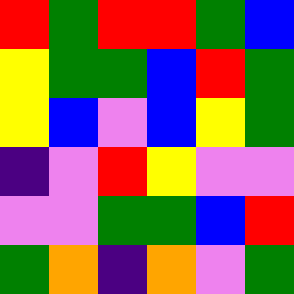[["red", "green", "red", "red", "green", "blue"], ["yellow", "green", "green", "blue", "red", "green"], ["yellow", "blue", "violet", "blue", "yellow", "green"], ["indigo", "violet", "red", "yellow", "violet", "violet"], ["violet", "violet", "green", "green", "blue", "red"], ["green", "orange", "indigo", "orange", "violet", "green"]]